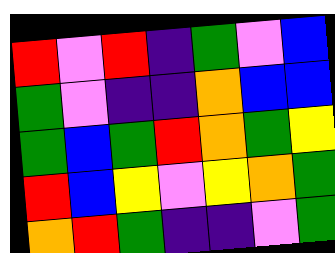[["red", "violet", "red", "indigo", "green", "violet", "blue"], ["green", "violet", "indigo", "indigo", "orange", "blue", "blue"], ["green", "blue", "green", "red", "orange", "green", "yellow"], ["red", "blue", "yellow", "violet", "yellow", "orange", "green"], ["orange", "red", "green", "indigo", "indigo", "violet", "green"]]